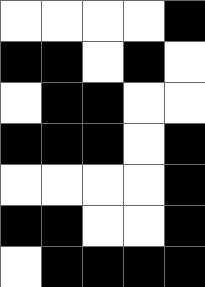[["white", "white", "white", "white", "black"], ["black", "black", "white", "black", "white"], ["white", "black", "black", "white", "white"], ["black", "black", "black", "white", "black"], ["white", "white", "white", "white", "black"], ["black", "black", "white", "white", "black"], ["white", "black", "black", "black", "black"]]